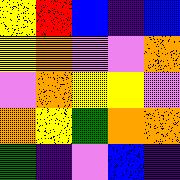[["yellow", "red", "blue", "indigo", "blue"], ["yellow", "orange", "violet", "violet", "orange"], ["violet", "orange", "yellow", "yellow", "violet"], ["orange", "yellow", "green", "orange", "orange"], ["green", "indigo", "violet", "blue", "indigo"]]